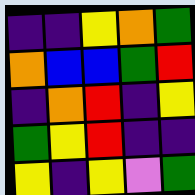[["indigo", "indigo", "yellow", "orange", "green"], ["orange", "blue", "blue", "green", "red"], ["indigo", "orange", "red", "indigo", "yellow"], ["green", "yellow", "red", "indigo", "indigo"], ["yellow", "indigo", "yellow", "violet", "green"]]